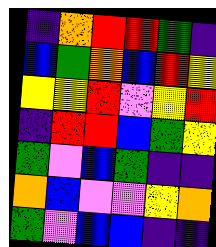[["indigo", "orange", "red", "red", "green", "indigo"], ["blue", "green", "orange", "blue", "red", "yellow"], ["yellow", "yellow", "red", "violet", "yellow", "red"], ["indigo", "red", "red", "blue", "green", "yellow"], ["green", "violet", "blue", "green", "indigo", "indigo"], ["orange", "blue", "violet", "violet", "yellow", "orange"], ["green", "violet", "blue", "blue", "indigo", "indigo"]]